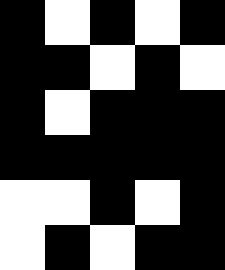[["black", "white", "black", "white", "black"], ["black", "black", "white", "black", "white"], ["black", "white", "black", "black", "black"], ["black", "black", "black", "black", "black"], ["white", "white", "black", "white", "black"], ["white", "black", "white", "black", "black"]]